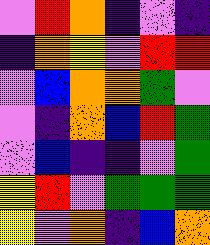[["violet", "red", "orange", "indigo", "violet", "indigo"], ["indigo", "orange", "yellow", "violet", "red", "red"], ["violet", "blue", "orange", "orange", "green", "violet"], ["violet", "indigo", "orange", "blue", "red", "green"], ["violet", "blue", "indigo", "indigo", "violet", "green"], ["yellow", "red", "violet", "green", "green", "green"], ["yellow", "violet", "orange", "indigo", "blue", "orange"]]